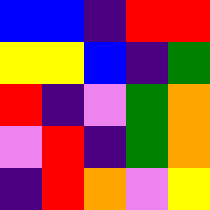[["blue", "blue", "indigo", "red", "red"], ["yellow", "yellow", "blue", "indigo", "green"], ["red", "indigo", "violet", "green", "orange"], ["violet", "red", "indigo", "green", "orange"], ["indigo", "red", "orange", "violet", "yellow"]]